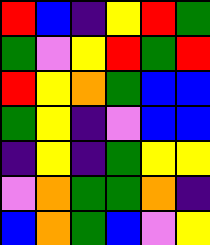[["red", "blue", "indigo", "yellow", "red", "green"], ["green", "violet", "yellow", "red", "green", "red"], ["red", "yellow", "orange", "green", "blue", "blue"], ["green", "yellow", "indigo", "violet", "blue", "blue"], ["indigo", "yellow", "indigo", "green", "yellow", "yellow"], ["violet", "orange", "green", "green", "orange", "indigo"], ["blue", "orange", "green", "blue", "violet", "yellow"]]